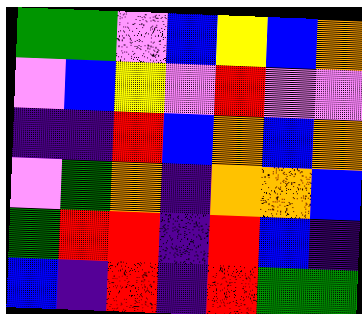[["green", "green", "violet", "blue", "yellow", "blue", "orange"], ["violet", "blue", "yellow", "violet", "red", "violet", "violet"], ["indigo", "indigo", "red", "blue", "orange", "blue", "orange"], ["violet", "green", "orange", "indigo", "orange", "orange", "blue"], ["green", "red", "red", "indigo", "red", "blue", "indigo"], ["blue", "indigo", "red", "indigo", "red", "green", "green"]]